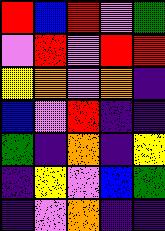[["red", "blue", "red", "violet", "green"], ["violet", "red", "violet", "red", "red"], ["yellow", "orange", "violet", "orange", "indigo"], ["blue", "violet", "red", "indigo", "indigo"], ["green", "indigo", "orange", "indigo", "yellow"], ["indigo", "yellow", "violet", "blue", "green"], ["indigo", "violet", "orange", "indigo", "indigo"]]